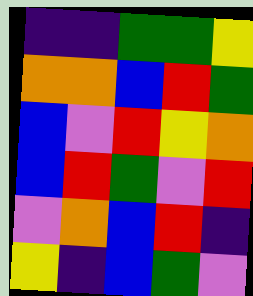[["indigo", "indigo", "green", "green", "yellow"], ["orange", "orange", "blue", "red", "green"], ["blue", "violet", "red", "yellow", "orange"], ["blue", "red", "green", "violet", "red"], ["violet", "orange", "blue", "red", "indigo"], ["yellow", "indigo", "blue", "green", "violet"]]